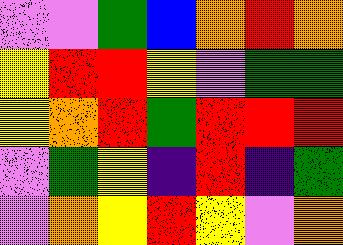[["violet", "violet", "green", "blue", "orange", "red", "orange"], ["yellow", "red", "red", "yellow", "violet", "green", "green"], ["yellow", "orange", "red", "green", "red", "red", "red"], ["violet", "green", "yellow", "indigo", "red", "indigo", "green"], ["violet", "orange", "yellow", "red", "yellow", "violet", "orange"]]